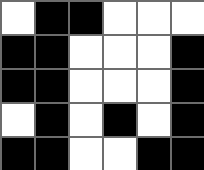[["white", "black", "black", "white", "white", "white"], ["black", "black", "white", "white", "white", "black"], ["black", "black", "white", "white", "white", "black"], ["white", "black", "white", "black", "white", "black"], ["black", "black", "white", "white", "black", "black"]]